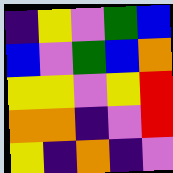[["indigo", "yellow", "violet", "green", "blue"], ["blue", "violet", "green", "blue", "orange"], ["yellow", "yellow", "violet", "yellow", "red"], ["orange", "orange", "indigo", "violet", "red"], ["yellow", "indigo", "orange", "indigo", "violet"]]